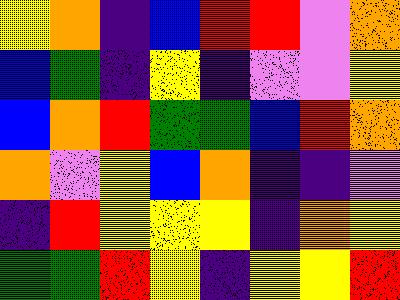[["yellow", "orange", "indigo", "blue", "red", "red", "violet", "orange"], ["blue", "green", "indigo", "yellow", "indigo", "violet", "violet", "yellow"], ["blue", "orange", "red", "green", "green", "blue", "red", "orange"], ["orange", "violet", "yellow", "blue", "orange", "indigo", "indigo", "violet"], ["indigo", "red", "yellow", "yellow", "yellow", "indigo", "orange", "yellow"], ["green", "green", "red", "yellow", "indigo", "yellow", "yellow", "red"]]